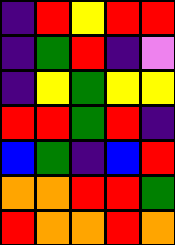[["indigo", "red", "yellow", "red", "red"], ["indigo", "green", "red", "indigo", "violet"], ["indigo", "yellow", "green", "yellow", "yellow"], ["red", "red", "green", "red", "indigo"], ["blue", "green", "indigo", "blue", "red"], ["orange", "orange", "red", "red", "green"], ["red", "orange", "orange", "red", "orange"]]